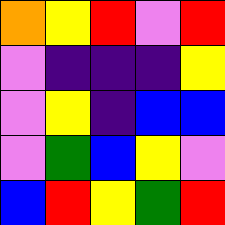[["orange", "yellow", "red", "violet", "red"], ["violet", "indigo", "indigo", "indigo", "yellow"], ["violet", "yellow", "indigo", "blue", "blue"], ["violet", "green", "blue", "yellow", "violet"], ["blue", "red", "yellow", "green", "red"]]